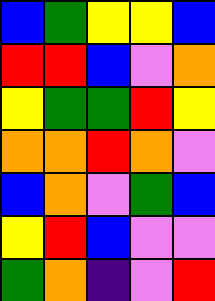[["blue", "green", "yellow", "yellow", "blue"], ["red", "red", "blue", "violet", "orange"], ["yellow", "green", "green", "red", "yellow"], ["orange", "orange", "red", "orange", "violet"], ["blue", "orange", "violet", "green", "blue"], ["yellow", "red", "blue", "violet", "violet"], ["green", "orange", "indigo", "violet", "red"]]